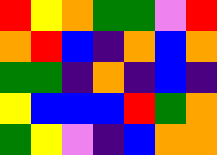[["red", "yellow", "orange", "green", "green", "violet", "red"], ["orange", "red", "blue", "indigo", "orange", "blue", "orange"], ["green", "green", "indigo", "orange", "indigo", "blue", "indigo"], ["yellow", "blue", "blue", "blue", "red", "green", "orange"], ["green", "yellow", "violet", "indigo", "blue", "orange", "orange"]]